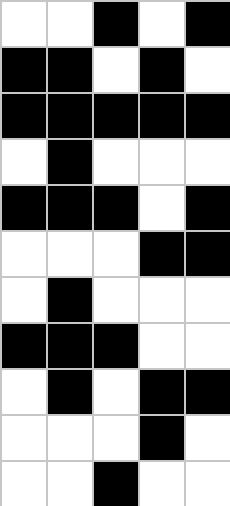[["white", "white", "black", "white", "black"], ["black", "black", "white", "black", "white"], ["black", "black", "black", "black", "black"], ["white", "black", "white", "white", "white"], ["black", "black", "black", "white", "black"], ["white", "white", "white", "black", "black"], ["white", "black", "white", "white", "white"], ["black", "black", "black", "white", "white"], ["white", "black", "white", "black", "black"], ["white", "white", "white", "black", "white"], ["white", "white", "black", "white", "white"]]